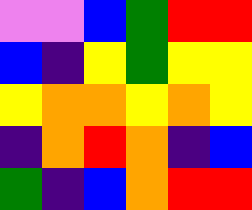[["violet", "violet", "blue", "green", "red", "red"], ["blue", "indigo", "yellow", "green", "yellow", "yellow"], ["yellow", "orange", "orange", "yellow", "orange", "yellow"], ["indigo", "orange", "red", "orange", "indigo", "blue"], ["green", "indigo", "blue", "orange", "red", "red"]]